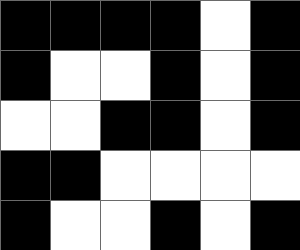[["black", "black", "black", "black", "white", "black"], ["black", "white", "white", "black", "white", "black"], ["white", "white", "black", "black", "white", "black"], ["black", "black", "white", "white", "white", "white"], ["black", "white", "white", "black", "white", "black"]]